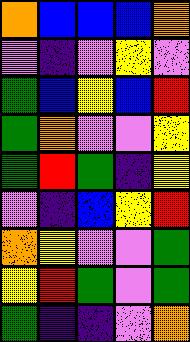[["orange", "blue", "blue", "blue", "orange"], ["violet", "indigo", "violet", "yellow", "violet"], ["green", "blue", "yellow", "blue", "red"], ["green", "orange", "violet", "violet", "yellow"], ["green", "red", "green", "indigo", "yellow"], ["violet", "indigo", "blue", "yellow", "red"], ["orange", "yellow", "violet", "violet", "green"], ["yellow", "red", "green", "violet", "green"], ["green", "indigo", "indigo", "violet", "orange"]]